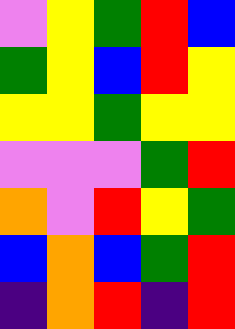[["violet", "yellow", "green", "red", "blue"], ["green", "yellow", "blue", "red", "yellow"], ["yellow", "yellow", "green", "yellow", "yellow"], ["violet", "violet", "violet", "green", "red"], ["orange", "violet", "red", "yellow", "green"], ["blue", "orange", "blue", "green", "red"], ["indigo", "orange", "red", "indigo", "red"]]